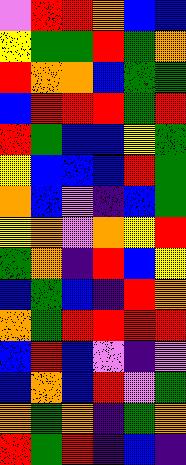[["violet", "red", "red", "orange", "blue", "blue"], ["yellow", "green", "green", "red", "green", "orange"], ["red", "orange", "orange", "blue", "green", "green"], ["blue", "red", "red", "red", "green", "red"], ["red", "green", "blue", "blue", "yellow", "green"], ["yellow", "blue", "blue", "blue", "red", "green"], ["orange", "blue", "violet", "indigo", "blue", "green"], ["yellow", "orange", "violet", "orange", "yellow", "red"], ["green", "orange", "indigo", "red", "blue", "yellow"], ["blue", "green", "blue", "indigo", "red", "orange"], ["orange", "green", "red", "red", "red", "red"], ["blue", "red", "blue", "violet", "indigo", "violet"], ["blue", "orange", "blue", "red", "violet", "green"], ["orange", "green", "orange", "indigo", "green", "orange"], ["red", "green", "red", "indigo", "blue", "indigo"]]